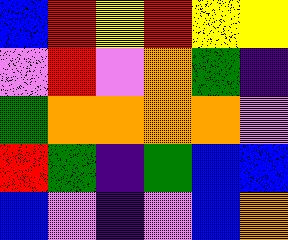[["blue", "red", "yellow", "red", "yellow", "yellow"], ["violet", "red", "violet", "orange", "green", "indigo"], ["green", "orange", "orange", "orange", "orange", "violet"], ["red", "green", "indigo", "green", "blue", "blue"], ["blue", "violet", "indigo", "violet", "blue", "orange"]]